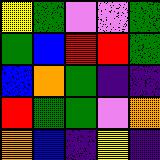[["yellow", "green", "violet", "violet", "green"], ["green", "blue", "red", "red", "green"], ["blue", "orange", "green", "indigo", "indigo"], ["red", "green", "green", "violet", "orange"], ["orange", "blue", "indigo", "yellow", "indigo"]]